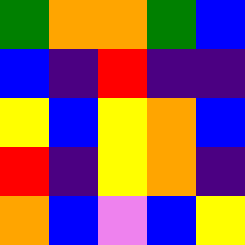[["green", "orange", "orange", "green", "blue"], ["blue", "indigo", "red", "indigo", "indigo"], ["yellow", "blue", "yellow", "orange", "blue"], ["red", "indigo", "yellow", "orange", "indigo"], ["orange", "blue", "violet", "blue", "yellow"]]